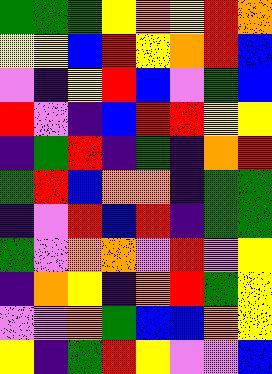[["green", "green", "green", "yellow", "orange", "yellow", "red", "orange"], ["yellow", "yellow", "blue", "red", "yellow", "orange", "red", "blue"], ["violet", "indigo", "yellow", "red", "blue", "violet", "green", "blue"], ["red", "violet", "indigo", "blue", "red", "red", "yellow", "yellow"], ["indigo", "green", "red", "indigo", "green", "indigo", "orange", "red"], ["green", "red", "blue", "orange", "orange", "indigo", "green", "green"], ["indigo", "violet", "red", "blue", "red", "indigo", "green", "green"], ["green", "violet", "orange", "orange", "violet", "red", "violet", "yellow"], ["indigo", "orange", "yellow", "indigo", "orange", "red", "green", "yellow"], ["violet", "violet", "orange", "green", "blue", "blue", "orange", "yellow"], ["yellow", "indigo", "green", "red", "yellow", "violet", "violet", "blue"]]